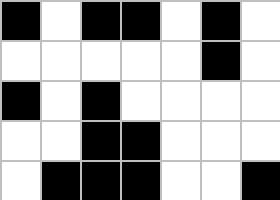[["black", "white", "black", "black", "white", "black", "white"], ["white", "white", "white", "white", "white", "black", "white"], ["black", "white", "black", "white", "white", "white", "white"], ["white", "white", "black", "black", "white", "white", "white"], ["white", "black", "black", "black", "white", "white", "black"]]